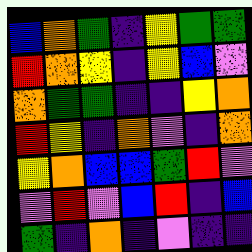[["blue", "orange", "green", "indigo", "yellow", "green", "green"], ["red", "orange", "yellow", "indigo", "yellow", "blue", "violet"], ["orange", "green", "green", "indigo", "indigo", "yellow", "orange"], ["red", "yellow", "indigo", "orange", "violet", "indigo", "orange"], ["yellow", "orange", "blue", "blue", "green", "red", "violet"], ["violet", "red", "violet", "blue", "red", "indigo", "blue"], ["green", "indigo", "orange", "indigo", "violet", "indigo", "indigo"]]